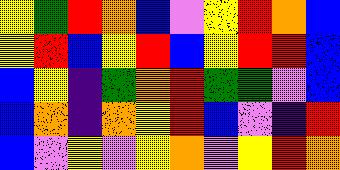[["yellow", "green", "red", "orange", "blue", "violet", "yellow", "red", "orange", "blue"], ["yellow", "red", "blue", "yellow", "red", "blue", "yellow", "red", "red", "blue"], ["blue", "yellow", "indigo", "green", "orange", "red", "green", "green", "violet", "blue"], ["blue", "orange", "indigo", "orange", "yellow", "red", "blue", "violet", "indigo", "red"], ["blue", "violet", "yellow", "violet", "yellow", "orange", "violet", "yellow", "red", "orange"]]